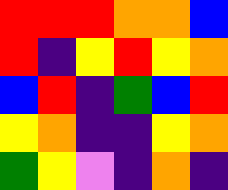[["red", "red", "red", "orange", "orange", "blue"], ["red", "indigo", "yellow", "red", "yellow", "orange"], ["blue", "red", "indigo", "green", "blue", "red"], ["yellow", "orange", "indigo", "indigo", "yellow", "orange"], ["green", "yellow", "violet", "indigo", "orange", "indigo"]]